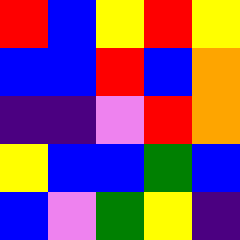[["red", "blue", "yellow", "red", "yellow"], ["blue", "blue", "red", "blue", "orange"], ["indigo", "indigo", "violet", "red", "orange"], ["yellow", "blue", "blue", "green", "blue"], ["blue", "violet", "green", "yellow", "indigo"]]